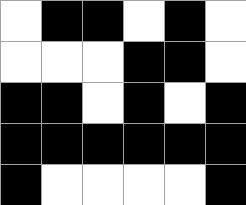[["white", "black", "black", "white", "black", "white"], ["white", "white", "white", "black", "black", "white"], ["black", "black", "white", "black", "white", "black"], ["black", "black", "black", "black", "black", "black"], ["black", "white", "white", "white", "white", "black"]]